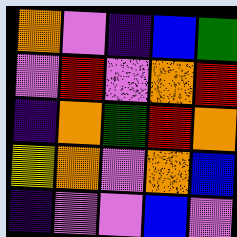[["orange", "violet", "indigo", "blue", "green"], ["violet", "red", "violet", "orange", "red"], ["indigo", "orange", "green", "red", "orange"], ["yellow", "orange", "violet", "orange", "blue"], ["indigo", "violet", "violet", "blue", "violet"]]